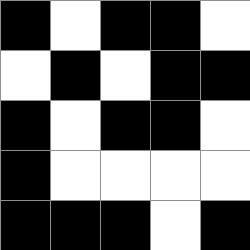[["black", "white", "black", "black", "white"], ["white", "black", "white", "black", "black"], ["black", "white", "black", "black", "white"], ["black", "white", "white", "white", "white"], ["black", "black", "black", "white", "black"]]